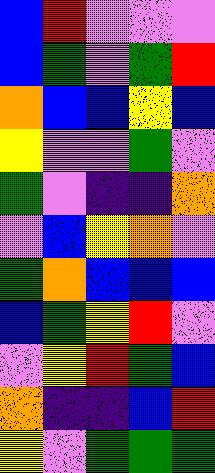[["blue", "red", "violet", "violet", "violet"], ["blue", "green", "violet", "green", "red"], ["orange", "blue", "blue", "yellow", "blue"], ["yellow", "violet", "violet", "green", "violet"], ["green", "violet", "indigo", "indigo", "orange"], ["violet", "blue", "yellow", "orange", "violet"], ["green", "orange", "blue", "blue", "blue"], ["blue", "green", "yellow", "red", "violet"], ["violet", "yellow", "red", "green", "blue"], ["orange", "indigo", "indigo", "blue", "red"], ["yellow", "violet", "green", "green", "green"]]